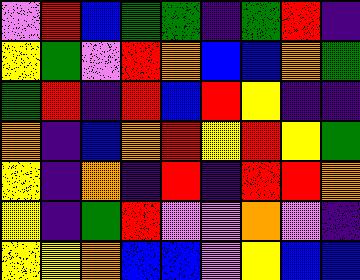[["violet", "red", "blue", "green", "green", "indigo", "green", "red", "indigo"], ["yellow", "green", "violet", "red", "orange", "blue", "blue", "orange", "green"], ["green", "red", "indigo", "red", "blue", "red", "yellow", "indigo", "indigo"], ["orange", "indigo", "blue", "orange", "red", "yellow", "red", "yellow", "green"], ["yellow", "indigo", "orange", "indigo", "red", "indigo", "red", "red", "orange"], ["yellow", "indigo", "green", "red", "violet", "violet", "orange", "violet", "indigo"], ["yellow", "yellow", "orange", "blue", "blue", "violet", "yellow", "blue", "blue"]]